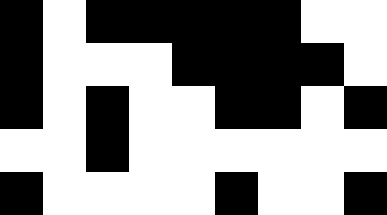[["black", "white", "black", "black", "black", "black", "black", "white", "white"], ["black", "white", "white", "white", "black", "black", "black", "black", "white"], ["black", "white", "black", "white", "white", "black", "black", "white", "black"], ["white", "white", "black", "white", "white", "white", "white", "white", "white"], ["black", "white", "white", "white", "white", "black", "white", "white", "black"]]